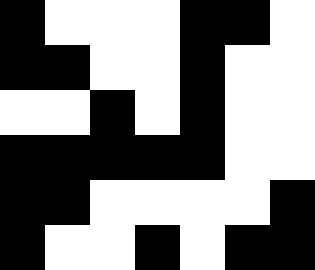[["black", "white", "white", "white", "black", "black", "white"], ["black", "black", "white", "white", "black", "white", "white"], ["white", "white", "black", "white", "black", "white", "white"], ["black", "black", "black", "black", "black", "white", "white"], ["black", "black", "white", "white", "white", "white", "black"], ["black", "white", "white", "black", "white", "black", "black"]]